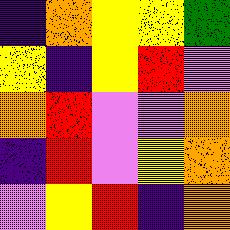[["indigo", "orange", "yellow", "yellow", "green"], ["yellow", "indigo", "yellow", "red", "violet"], ["orange", "red", "violet", "violet", "orange"], ["indigo", "red", "violet", "yellow", "orange"], ["violet", "yellow", "red", "indigo", "orange"]]